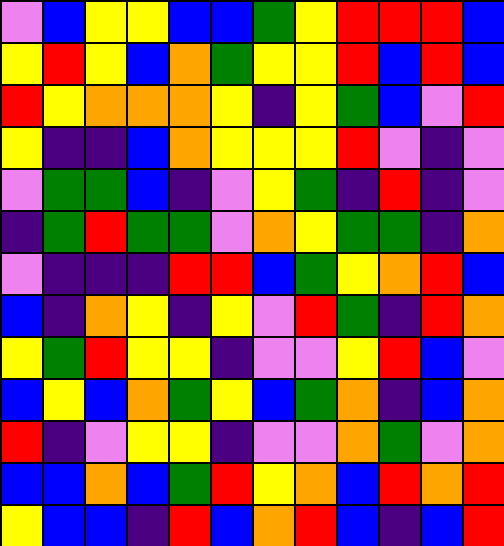[["violet", "blue", "yellow", "yellow", "blue", "blue", "green", "yellow", "red", "red", "red", "blue"], ["yellow", "red", "yellow", "blue", "orange", "green", "yellow", "yellow", "red", "blue", "red", "blue"], ["red", "yellow", "orange", "orange", "orange", "yellow", "indigo", "yellow", "green", "blue", "violet", "red"], ["yellow", "indigo", "indigo", "blue", "orange", "yellow", "yellow", "yellow", "red", "violet", "indigo", "violet"], ["violet", "green", "green", "blue", "indigo", "violet", "yellow", "green", "indigo", "red", "indigo", "violet"], ["indigo", "green", "red", "green", "green", "violet", "orange", "yellow", "green", "green", "indigo", "orange"], ["violet", "indigo", "indigo", "indigo", "red", "red", "blue", "green", "yellow", "orange", "red", "blue"], ["blue", "indigo", "orange", "yellow", "indigo", "yellow", "violet", "red", "green", "indigo", "red", "orange"], ["yellow", "green", "red", "yellow", "yellow", "indigo", "violet", "violet", "yellow", "red", "blue", "violet"], ["blue", "yellow", "blue", "orange", "green", "yellow", "blue", "green", "orange", "indigo", "blue", "orange"], ["red", "indigo", "violet", "yellow", "yellow", "indigo", "violet", "violet", "orange", "green", "violet", "orange"], ["blue", "blue", "orange", "blue", "green", "red", "yellow", "orange", "blue", "red", "orange", "red"], ["yellow", "blue", "blue", "indigo", "red", "blue", "orange", "red", "blue", "indigo", "blue", "red"]]